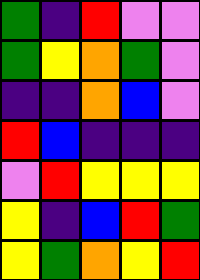[["green", "indigo", "red", "violet", "violet"], ["green", "yellow", "orange", "green", "violet"], ["indigo", "indigo", "orange", "blue", "violet"], ["red", "blue", "indigo", "indigo", "indigo"], ["violet", "red", "yellow", "yellow", "yellow"], ["yellow", "indigo", "blue", "red", "green"], ["yellow", "green", "orange", "yellow", "red"]]